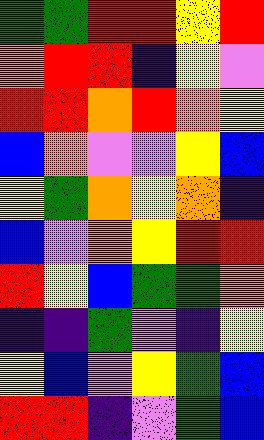[["green", "green", "red", "red", "yellow", "red"], ["orange", "red", "red", "indigo", "yellow", "violet"], ["red", "red", "orange", "red", "orange", "yellow"], ["blue", "orange", "violet", "violet", "yellow", "blue"], ["yellow", "green", "orange", "yellow", "orange", "indigo"], ["blue", "violet", "orange", "yellow", "red", "red"], ["red", "yellow", "blue", "green", "green", "orange"], ["indigo", "indigo", "green", "violet", "indigo", "yellow"], ["yellow", "blue", "violet", "yellow", "green", "blue"], ["red", "red", "indigo", "violet", "green", "blue"]]